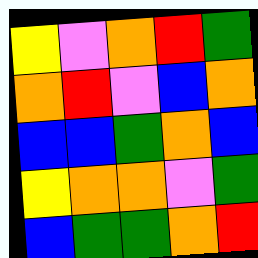[["yellow", "violet", "orange", "red", "green"], ["orange", "red", "violet", "blue", "orange"], ["blue", "blue", "green", "orange", "blue"], ["yellow", "orange", "orange", "violet", "green"], ["blue", "green", "green", "orange", "red"]]